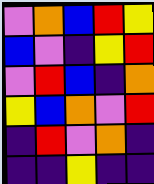[["violet", "orange", "blue", "red", "yellow"], ["blue", "violet", "indigo", "yellow", "red"], ["violet", "red", "blue", "indigo", "orange"], ["yellow", "blue", "orange", "violet", "red"], ["indigo", "red", "violet", "orange", "indigo"], ["indigo", "indigo", "yellow", "indigo", "indigo"]]